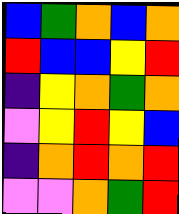[["blue", "green", "orange", "blue", "orange"], ["red", "blue", "blue", "yellow", "red"], ["indigo", "yellow", "orange", "green", "orange"], ["violet", "yellow", "red", "yellow", "blue"], ["indigo", "orange", "red", "orange", "red"], ["violet", "violet", "orange", "green", "red"]]